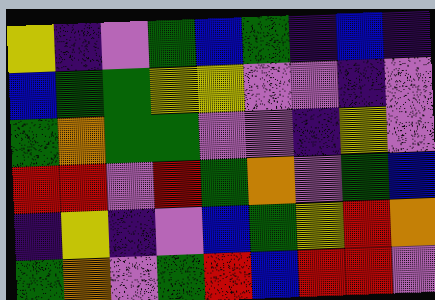[["yellow", "indigo", "violet", "green", "blue", "green", "indigo", "blue", "indigo"], ["blue", "green", "green", "yellow", "yellow", "violet", "violet", "indigo", "violet"], ["green", "orange", "green", "green", "violet", "violet", "indigo", "yellow", "violet"], ["red", "red", "violet", "red", "green", "orange", "violet", "green", "blue"], ["indigo", "yellow", "indigo", "violet", "blue", "green", "yellow", "red", "orange"], ["green", "orange", "violet", "green", "red", "blue", "red", "red", "violet"]]